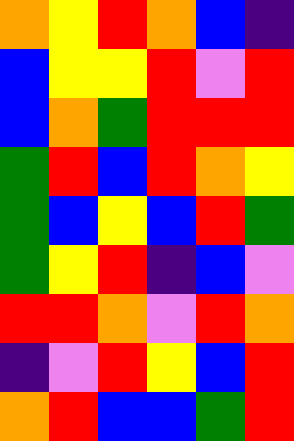[["orange", "yellow", "red", "orange", "blue", "indigo"], ["blue", "yellow", "yellow", "red", "violet", "red"], ["blue", "orange", "green", "red", "red", "red"], ["green", "red", "blue", "red", "orange", "yellow"], ["green", "blue", "yellow", "blue", "red", "green"], ["green", "yellow", "red", "indigo", "blue", "violet"], ["red", "red", "orange", "violet", "red", "orange"], ["indigo", "violet", "red", "yellow", "blue", "red"], ["orange", "red", "blue", "blue", "green", "red"]]